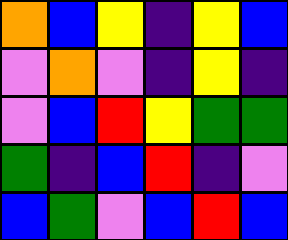[["orange", "blue", "yellow", "indigo", "yellow", "blue"], ["violet", "orange", "violet", "indigo", "yellow", "indigo"], ["violet", "blue", "red", "yellow", "green", "green"], ["green", "indigo", "blue", "red", "indigo", "violet"], ["blue", "green", "violet", "blue", "red", "blue"]]